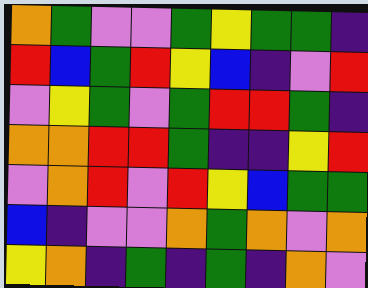[["orange", "green", "violet", "violet", "green", "yellow", "green", "green", "indigo"], ["red", "blue", "green", "red", "yellow", "blue", "indigo", "violet", "red"], ["violet", "yellow", "green", "violet", "green", "red", "red", "green", "indigo"], ["orange", "orange", "red", "red", "green", "indigo", "indigo", "yellow", "red"], ["violet", "orange", "red", "violet", "red", "yellow", "blue", "green", "green"], ["blue", "indigo", "violet", "violet", "orange", "green", "orange", "violet", "orange"], ["yellow", "orange", "indigo", "green", "indigo", "green", "indigo", "orange", "violet"]]